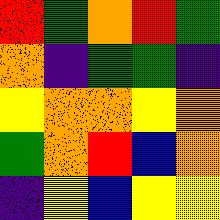[["red", "green", "orange", "red", "green"], ["orange", "indigo", "green", "green", "indigo"], ["yellow", "orange", "orange", "yellow", "orange"], ["green", "orange", "red", "blue", "orange"], ["indigo", "yellow", "blue", "yellow", "yellow"]]